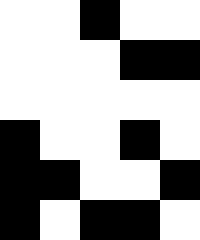[["white", "white", "black", "white", "white"], ["white", "white", "white", "black", "black"], ["white", "white", "white", "white", "white"], ["black", "white", "white", "black", "white"], ["black", "black", "white", "white", "black"], ["black", "white", "black", "black", "white"]]